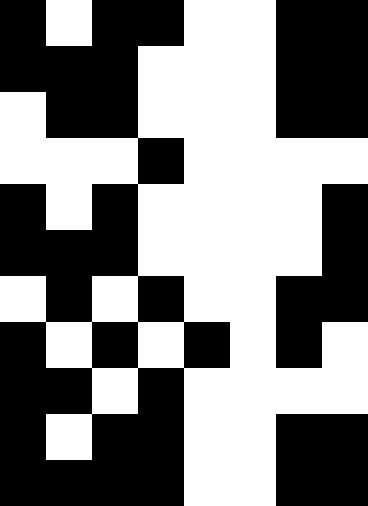[["black", "white", "black", "black", "white", "white", "black", "black"], ["black", "black", "black", "white", "white", "white", "black", "black"], ["white", "black", "black", "white", "white", "white", "black", "black"], ["white", "white", "white", "black", "white", "white", "white", "white"], ["black", "white", "black", "white", "white", "white", "white", "black"], ["black", "black", "black", "white", "white", "white", "white", "black"], ["white", "black", "white", "black", "white", "white", "black", "black"], ["black", "white", "black", "white", "black", "white", "black", "white"], ["black", "black", "white", "black", "white", "white", "white", "white"], ["black", "white", "black", "black", "white", "white", "black", "black"], ["black", "black", "black", "black", "white", "white", "black", "black"]]